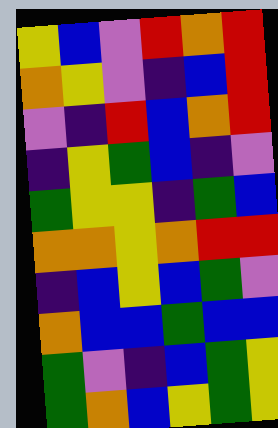[["yellow", "blue", "violet", "red", "orange", "red"], ["orange", "yellow", "violet", "indigo", "blue", "red"], ["violet", "indigo", "red", "blue", "orange", "red"], ["indigo", "yellow", "green", "blue", "indigo", "violet"], ["green", "yellow", "yellow", "indigo", "green", "blue"], ["orange", "orange", "yellow", "orange", "red", "red"], ["indigo", "blue", "yellow", "blue", "green", "violet"], ["orange", "blue", "blue", "green", "blue", "blue"], ["green", "violet", "indigo", "blue", "green", "yellow"], ["green", "orange", "blue", "yellow", "green", "yellow"]]